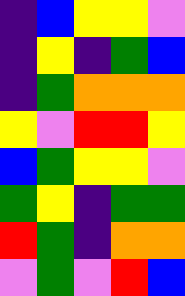[["indigo", "blue", "yellow", "yellow", "violet"], ["indigo", "yellow", "indigo", "green", "blue"], ["indigo", "green", "orange", "orange", "orange"], ["yellow", "violet", "red", "red", "yellow"], ["blue", "green", "yellow", "yellow", "violet"], ["green", "yellow", "indigo", "green", "green"], ["red", "green", "indigo", "orange", "orange"], ["violet", "green", "violet", "red", "blue"]]